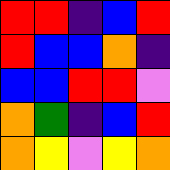[["red", "red", "indigo", "blue", "red"], ["red", "blue", "blue", "orange", "indigo"], ["blue", "blue", "red", "red", "violet"], ["orange", "green", "indigo", "blue", "red"], ["orange", "yellow", "violet", "yellow", "orange"]]